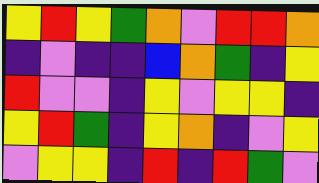[["yellow", "red", "yellow", "green", "orange", "violet", "red", "red", "orange"], ["indigo", "violet", "indigo", "indigo", "blue", "orange", "green", "indigo", "yellow"], ["red", "violet", "violet", "indigo", "yellow", "violet", "yellow", "yellow", "indigo"], ["yellow", "red", "green", "indigo", "yellow", "orange", "indigo", "violet", "yellow"], ["violet", "yellow", "yellow", "indigo", "red", "indigo", "red", "green", "violet"]]